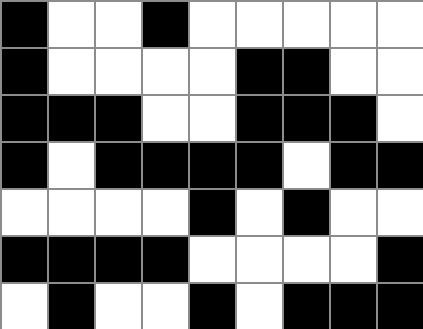[["black", "white", "white", "black", "white", "white", "white", "white", "white"], ["black", "white", "white", "white", "white", "black", "black", "white", "white"], ["black", "black", "black", "white", "white", "black", "black", "black", "white"], ["black", "white", "black", "black", "black", "black", "white", "black", "black"], ["white", "white", "white", "white", "black", "white", "black", "white", "white"], ["black", "black", "black", "black", "white", "white", "white", "white", "black"], ["white", "black", "white", "white", "black", "white", "black", "black", "black"]]